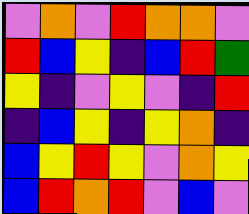[["violet", "orange", "violet", "red", "orange", "orange", "violet"], ["red", "blue", "yellow", "indigo", "blue", "red", "green"], ["yellow", "indigo", "violet", "yellow", "violet", "indigo", "red"], ["indigo", "blue", "yellow", "indigo", "yellow", "orange", "indigo"], ["blue", "yellow", "red", "yellow", "violet", "orange", "yellow"], ["blue", "red", "orange", "red", "violet", "blue", "violet"]]